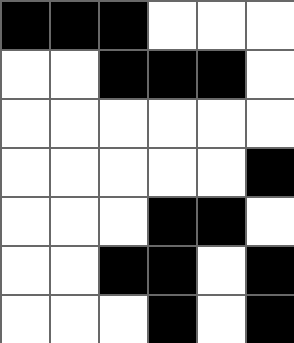[["black", "black", "black", "white", "white", "white"], ["white", "white", "black", "black", "black", "white"], ["white", "white", "white", "white", "white", "white"], ["white", "white", "white", "white", "white", "black"], ["white", "white", "white", "black", "black", "white"], ["white", "white", "black", "black", "white", "black"], ["white", "white", "white", "black", "white", "black"]]